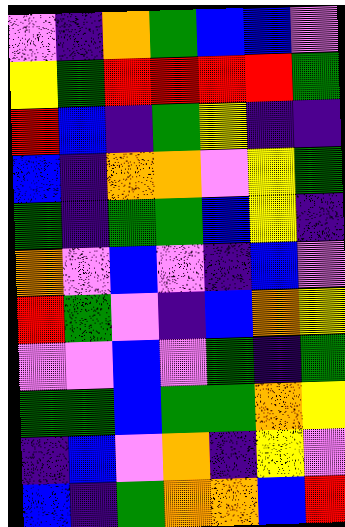[["violet", "indigo", "orange", "green", "blue", "blue", "violet"], ["yellow", "green", "red", "red", "red", "red", "green"], ["red", "blue", "indigo", "green", "yellow", "indigo", "indigo"], ["blue", "indigo", "orange", "orange", "violet", "yellow", "green"], ["green", "indigo", "green", "green", "blue", "yellow", "indigo"], ["orange", "violet", "blue", "violet", "indigo", "blue", "violet"], ["red", "green", "violet", "indigo", "blue", "orange", "yellow"], ["violet", "violet", "blue", "violet", "green", "indigo", "green"], ["green", "green", "blue", "green", "green", "orange", "yellow"], ["indigo", "blue", "violet", "orange", "indigo", "yellow", "violet"], ["blue", "indigo", "green", "orange", "orange", "blue", "red"]]